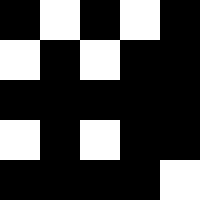[["black", "white", "black", "white", "black"], ["white", "black", "white", "black", "black"], ["black", "black", "black", "black", "black"], ["white", "black", "white", "black", "black"], ["black", "black", "black", "black", "white"]]